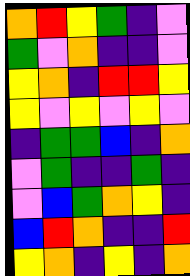[["orange", "red", "yellow", "green", "indigo", "violet"], ["green", "violet", "orange", "indigo", "indigo", "violet"], ["yellow", "orange", "indigo", "red", "red", "yellow"], ["yellow", "violet", "yellow", "violet", "yellow", "violet"], ["indigo", "green", "green", "blue", "indigo", "orange"], ["violet", "green", "indigo", "indigo", "green", "indigo"], ["violet", "blue", "green", "orange", "yellow", "indigo"], ["blue", "red", "orange", "indigo", "indigo", "red"], ["yellow", "orange", "indigo", "yellow", "indigo", "orange"]]